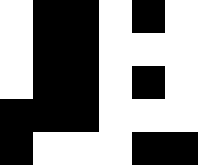[["white", "black", "black", "white", "black", "white"], ["white", "black", "black", "white", "white", "white"], ["white", "black", "black", "white", "black", "white"], ["black", "black", "black", "white", "white", "white"], ["black", "white", "white", "white", "black", "black"]]